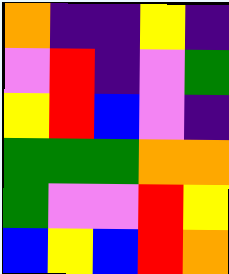[["orange", "indigo", "indigo", "yellow", "indigo"], ["violet", "red", "indigo", "violet", "green"], ["yellow", "red", "blue", "violet", "indigo"], ["green", "green", "green", "orange", "orange"], ["green", "violet", "violet", "red", "yellow"], ["blue", "yellow", "blue", "red", "orange"]]